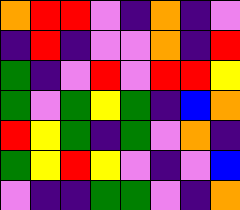[["orange", "red", "red", "violet", "indigo", "orange", "indigo", "violet"], ["indigo", "red", "indigo", "violet", "violet", "orange", "indigo", "red"], ["green", "indigo", "violet", "red", "violet", "red", "red", "yellow"], ["green", "violet", "green", "yellow", "green", "indigo", "blue", "orange"], ["red", "yellow", "green", "indigo", "green", "violet", "orange", "indigo"], ["green", "yellow", "red", "yellow", "violet", "indigo", "violet", "blue"], ["violet", "indigo", "indigo", "green", "green", "violet", "indigo", "orange"]]